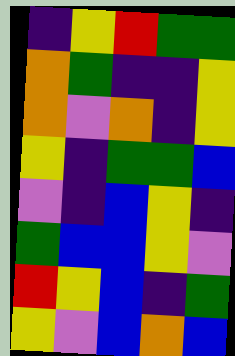[["indigo", "yellow", "red", "green", "green"], ["orange", "green", "indigo", "indigo", "yellow"], ["orange", "violet", "orange", "indigo", "yellow"], ["yellow", "indigo", "green", "green", "blue"], ["violet", "indigo", "blue", "yellow", "indigo"], ["green", "blue", "blue", "yellow", "violet"], ["red", "yellow", "blue", "indigo", "green"], ["yellow", "violet", "blue", "orange", "blue"]]